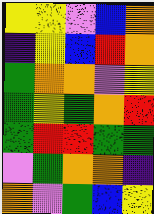[["yellow", "yellow", "violet", "blue", "orange"], ["indigo", "yellow", "blue", "red", "orange"], ["green", "orange", "orange", "violet", "yellow"], ["green", "yellow", "green", "orange", "red"], ["green", "red", "red", "green", "green"], ["violet", "green", "orange", "orange", "indigo"], ["orange", "violet", "green", "blue", "yellow"]]